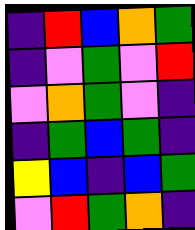[["indigo", "red", "blue", "orange", "green"], ["indigo", "violet", "green", "violet", "red"], ["violet", "orange", "green", "violet", "indigo"], ["indigo", "green", "blue", "green", "indigo"], ["yellow", "blue", "indigo", "blue", "green"], ["violet", "red", "green", "orange", "indigo"]]